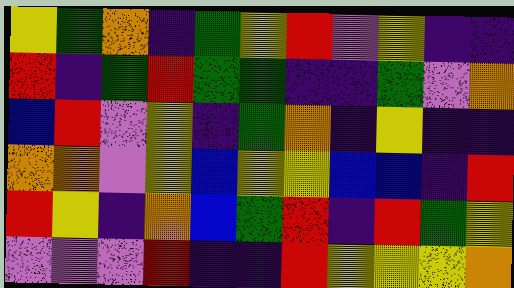[["yellow", "green", "orange", "indigo", "green", "yellow", "red", "violet", "yellow", "indigo", "indigo"], ["red", "indigo", "green", "red", "green", "green", "indigo", "indigo", "green", "violet", "orange"], ["blue", "red", "violet", "yellow", "indigo", "green", "orange", "indigo", "yellow", "indigo", "indigo"], ["orange", "orange", "violet", "yellow", "blue", "yellow", "yellow", "blue", "blue", "indigo", "red"], ["red", "yellow", "indigo", "orange", "blue", "green", "red", "indigo", "red", "green", "yellow"], ["violet", "violet", "violet", "red", "indigo", "indigo", "red", "yellow", "yellow", "yellow", "orange"]]